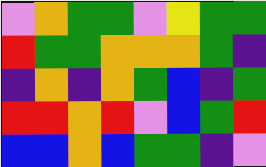[["violet", "orange", "green", "green", "violet", "yellow", "green", "green"], ["red", "green", "green", "orange", "orange", "orange", "green", "indigo"], ["indigo", "orange", "indigo", "orange", "green", "blue", "indigo", "green"], ["red", "red", "orange", "red", "violet", "blue", "green", "red"], ["blue", "blue", "orange", "blue", "green", "green", "indigo", "violet"]]